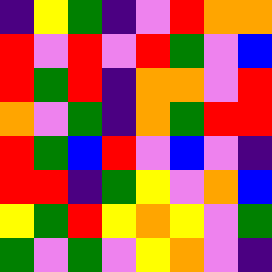[["indigo", "yellow", "green", "indigo", "violet", "red", "orange", "orange"], ["red", "violet", "red", "violet", "red", "green", "violet", "blue"], ["red", "green", "red", "indigo", "orange", "orange", "violet", "red"], ["orange", "violet", "green", "indigo", "orange", "green", "red", "red"], ["red", "green", "blue", "red", "violet", "blue", "violet", "indigo"], ["red", "red", "indigo", "green", "yellow", "violet", "orange", "blue"], ["yellow", "green", "red", "yellow", "orange", "yellow", "violet", "green"], ["green", "violet", "green", "violet", "yellow", "orange", "violet", "indigo"]]